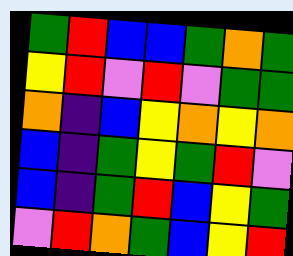[["green", "red", "blue", "blue", "green", "orange", "green"], ["yellow", "red", "violet", "red", "violet", "green", "green"], ["orange", "indigo", "blue", "yellow", "orange", "yellow", "orange"], ["blue", "indigo", "green", "yellow", "green", "red", "violet"], ["blue", "indigo", "green", "red", "blue", "yellow", "green"], ["violet", "red", "orange", "green", "blue", "yellow", "red"]]